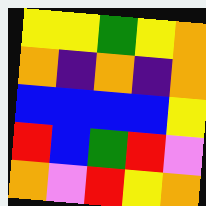[["yellow", "yellow", "green", "yellow", "orange"], ["orange", "indigo", "orange", "indigo", "orange"], ["blue", "blue", "blue", "blue", "yellow"], ["red", "blue", "green", "red", "violet"], ["orange", "violet", "red", "yellow", "orange"]]